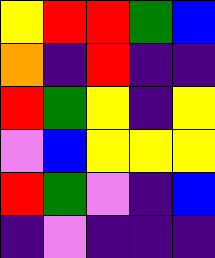[["yellow", "red", "red", "green", "blue"], ["orange", "indigo", "red", "indigo", "indigo"], ["red", "green", "yellow", "indigo", "yellow"], ["violet", "blue", "yellow", "yellow", "yellow"], ["red", "green", "violet", "indigo", "blue"], ["indigo", "violet", "indigo", "indigo", "indigo"]]